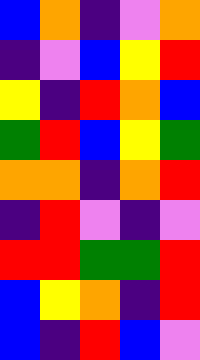[["blue", "orange", "indigo", "violet", "orange"], ["indigo", "violet", "blue", "yellow", "red"], ["yellow", "indigo", "red", "orange", "blue"], ["green", "red", "blue", "yellow", "green"], ["orange", "orange", "indigo", "orange", "red"], ["indigo", "red", "violet", "indigo", "violet"], ["red", "red", "green", "green", "red"], ["blue", "yellow", "orange", "indigo", "red"], ["blue", "indigo", "red", "blue", "violet"]]